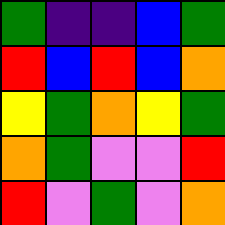[["green", "indigo", "indigo", "blue", "green"], ["red", "blue", "red", "blue", "orange"], ["yellow", "green", "orange", "yellow", "green"], ["orange", "green", "violet", "violet", "red"], ["red", "violet", "green", "violet", "orange"]]